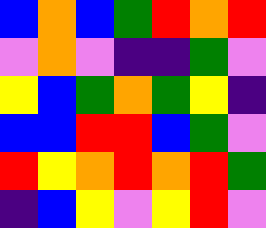[["blue", "orange", "blue", "green", "red", "orange", "red"], ["violet", "orange", "violet", "indigo", "indigo", "green", "violet"], ["yellow", "blue", "green", "orange", "green", "yellow", "indigo"], ["blue", "blue", "red", "red", "blue", "green", "violet"], ["red", "yellow", "orange", "red", "orange", "red", "green"], ["indigo", "blue", "yellow", "violet", "yellow", "red", "violet"]]